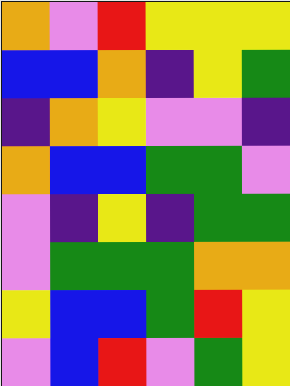[["orange", "violet", "red", "yellow", "yellow", "yellow"], ["blue", "blue", "orange", "indigo", "yellow", "green"], ["indigo", "orange", "yellow", "violet", "violet", "indigo"], ["orange", "blue", "blue", "green", "green", "violet"], ["violet", "indigo", "yellow", "indigo", "green", "green"], ["violet", "green", "green", "green", "orange", "orange"], ["yellow", "blue", "blue", "green", "red", "yellow"], ["violet", "blue", "red", "violet", "green", "yellow"]]